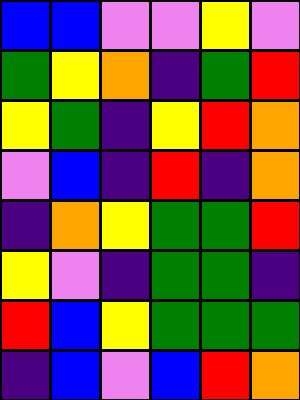[["blue", "blue", "violet", "violet", "yellow", "violet"], ["green", "yellow", "orange", "indigo", "green", "red"], ["yellow", "green", "indigo", "yellow", "red", "orange"], ["violet", "blue", "indigo", "red", "indigo", "orange"], ["indigo", "orange", "yellow", "green", "green", "red"], ["yellow", "violet", "indigo", "green", "green", "indigo"], ["red", "blue", "yellow", "green", "green", "green"], ["indigo", "blue", "violet", "blue", "red", "orange"]]